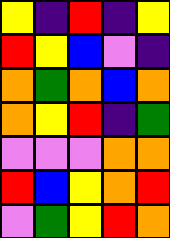[["yellow", "indigo", "red", "indigo", "yellow"], ["red", "yellow", "blue", "violet", "indigo"], ["orange", "green", "orange", "blue", "orange"], ["orange", "yellow", "red", "indigo", "green"], ["violet", "violet", "violet", "orange", "orange"], ["red", "blue", "yellow", "orange", "red"], ["violet", "green", "yellow", "red", "orange"]]